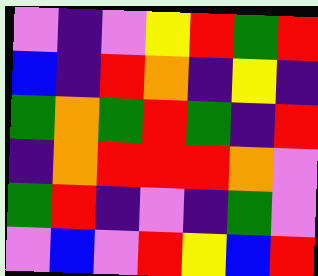[["violet", "indigo", "violet", "yellow", "red", "green", "red"], ["blue", "indigo", "red", "orange", "indigo", "yellow", "indigo"], ["green", "orange", "green", "red", "green", "indigo", "red"], ["indigo", "orange", "red", "red", "red", "orange", "violet"], ["green", "red", "indigo", "violet", "indigo", "green", "violet"], ["violet", "blue", "violet", "red", "yellow", "blue", "red"]]